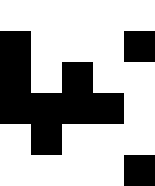[["white", "white", "white", "white", "white"], ["black", "white", "white", "white", "black"], ["black", "white", "black", "white", "white"], ["black", "black", "black", "black", "white"], ["white", "black", "white", "white", "white"], ["white", "white", "white", "white", "black"]]